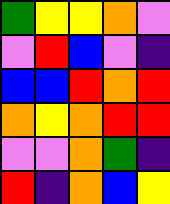[["green", "yellow", "yellow", "orange", "violet"], ["violet", "red", "blue", "violet", "indigo"], ["blue", "blue", "red", "orange", "red"], ["orange", "yellow", "orange", "red", "red"], ["violet", "violet", "orange", "green", "indigo"], ["red", "indigo", "orange", "blue", "yellow"]]